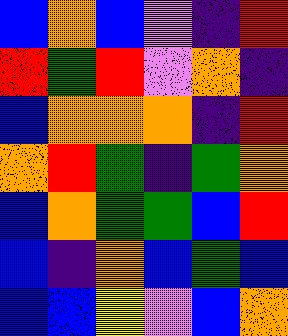[["blue", "orange", "blue", "violet", "indigo", "red"], ["red", "green", "red", "violet", "orange", "indigo"], ["blue", "orange", "orange", "orange", "indigo", "red"], ["orange", "red", "green", "indigo", "green", "orange"], ["blue", "orange", "green", "green", "blue", "red"], ["blue", "indigo", "orange", "blue", "green", "blue"], ["blue", "blue", "yellow", "violet", "blue", "orange"]]